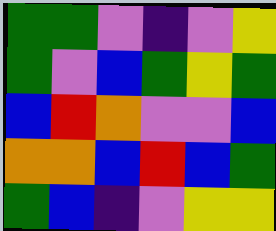[["green", "green", "violet", "indigo", "violet", "yellow"], ["green", "violet", "blue", "green", "yellow", "green"], ["blue", "red", "orange", "violet", "violet", "blue"], ["orange", "orange", "blue", "red", "blue", "green"], ["green", "blue", "indigo", "violet", "yellow", "yellow"]]